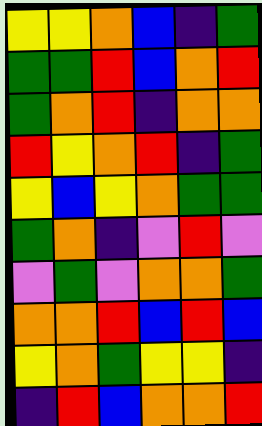[["yellow", "yellow", "orange", "blue", "indigo", "green"], ["green", "green", "red", "blue", "orange", "red"], ["green", "orange", "red", "indigo", "orange", "orange"], ["red", "yellow", "orange", "red", "indigo", "green"], ["yellow", "blue", "yellow", "orange", "green", "green"], ["green", "orange", "indigo", "violet", "red", "violet"], ["violet", "green", "violet", "orange", "orange", "green"], ["orange", "orange", "red", "blue", "red", "blue"], ["yellow", "orange", "green", "yellow", "yellow", "indigo"], ["indigo", "red", "blue", "orange", "orange", "red"]]